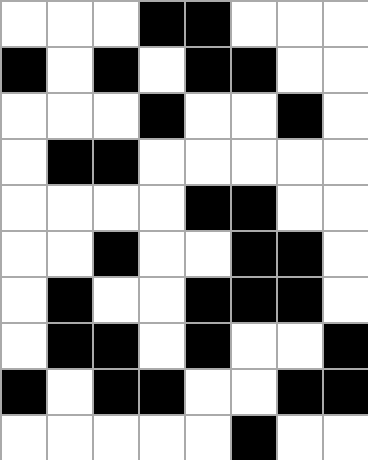[["white", "white", "white", "black", "black", "white", "white", "white"], ["black", "white", "black", "white", "black", "black", "white", "white"], ["white", "white", "white", "black", "white", "white", "black", "white"], ["white", "black", "black", "white", "white", "white", "white", "white"], ["white", "white", "white", "white", "black", "black", "white", "white"], ["white", "white", "black", "white", "white", "black", "black", "white"], ["white", "black", "white", "white", "black", "black", "black", "white"], ["white", "black", "black", "white", "black", "white", "white", "black"], ["black", "white", "black", "black", "white", "white", "black", "black"], ["white", "white", "white", "white", "white", "black", "white", "white"]]